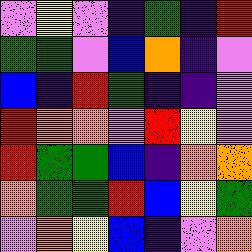[["violet", "yellow", "violet", "indigo", "green", "indigo", "red"], ["green", "green", "violet", "blue", "orange", "indigo", "violet"], ["blue", "indigo", "red", "green", "indigo", "indigo", "violet"], ["red", "orange", "orange", "violet", "red", "yellow", "violet"], ["red", "green", "green", "blue", "indigo", "orange", "orange"], ["orange", "green", "green", "red", "blue", "yellow", "green"], ["violet", "orange", "yellow", "blue", "indigo", "violet", "orange"]]